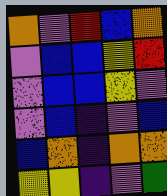[["orange", "violet", "red", "blue", "orange"], ["violet", "blue", "blue", "yellow", "red"], ["violet", "blue", "blue", "yellow", "violet"], ["violet", "blue", "indigo", "violet", "blue"], ["blue", "orange", "indigo", "orange", "orange"], ["yellow", "yellow", "indigo", "violet", "green"]]